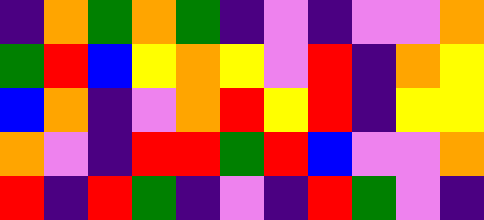[["indigo", "orange", "green", "orange", "green", "indigo", "violet", "indigo", "violet", "violet", "orange"], ["green", "red", "blue", "yellow", "orange", "yellow", "violet", "red", "indigo", "orange", "yellow"], ["blue", "orange", "indigo", "violet", "orange", "red", "yellow", "red", "indigo", "yellow", "yellow"], ["orange", "violet", "indigo", "red", "red", "green", "red", "blue", "violet", "violet", "orange"], ["red", "indigo", "red", "green", "indigo", "violet", "indigo", "red", "green", "violet", "indigo"]]